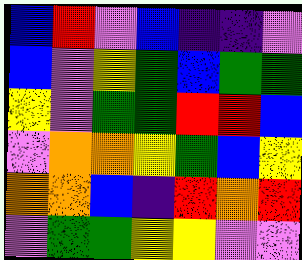[["blue", "red", "violet", "blue", "indigo", "indigo", "violet"], ["blue", "violet", "yellow", "green", "blue", "green", "green"], ["yellow", "violet", "green", "green", "red", "red", "blue"], ["violet", "orange", "orange", "yellow", "green", "blue", "yellow"], ["orange", "orange", "blue", "indigo", "red", "orange", "red"], ["violet", "green", "green", "yellow", "yellow", "violet", "violet"]]